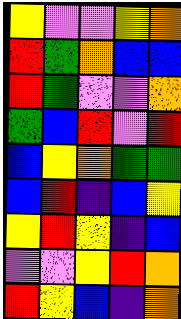[["yellow", "violet", "violet", "yellow", "orange"], ["red", "green", "orange", "blue", "blue"], ["red", "green", "violet", "violet", "orange"], ["green", "blue", "red", "violet", "red"], ["blue", "yellow", "orange", "green", "green"], ["blue", "red", "indigo", "blue", "yellow"], ["yellow", "red", "yellow", "indigo", "blue"], ["violet", "violet", "yellow", "red", "orange"], ["red", "yellow", "blue", "indigo", "orange"]]